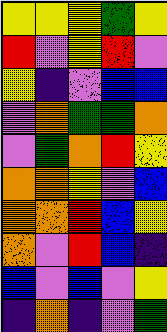[["yellow", "yellow", "yellow", "green", "yellow"], ["red", "violet", "yellow", "red", "violet"], ["yellow", "indigo", "violet", "blue", "blue"], ["violet", "orange", "green", "green", "orange"], ["violet", "green", "orange", "red", "yellow"], ["orange", "orange", "yellow", "violet", "blue"], ["orange", "orange", "red", "blue", "yellow"], ["orange", "violet", "red", "blue", "indigo"], ["blue", "violet", "blue", "violet", "yellow"], ["indigo", "orange", "indigo", "violet", "green"]]